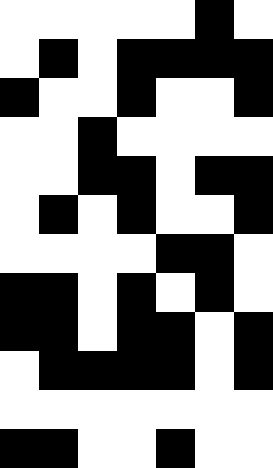[["white", "white", "white", "white", "white", "black", "white"], ["white", "black", "white", "black", "black", "black", "black"], ["black", "white", "white", "black", "white", "white", "black"], ["white", "white", "black", "white", "white", "white", "white"], ["white", "white", "black", "black", "white", "black", "black"], ["white", "black", "white", "black", "white", "white", "black"], ["white", "white", "white", "white", "black", "black", "white"], ["black", "black", "white", "black", "white", "black", "white"], ["black", "black", "white", "black", "black", "white", "black"], ["white", "black", "black", "black", "black", "white", "black"], ["white", "white", "white", "white", "white", "white", "white"], ["black", "black", "white", "white", "black", "white", "white"]]